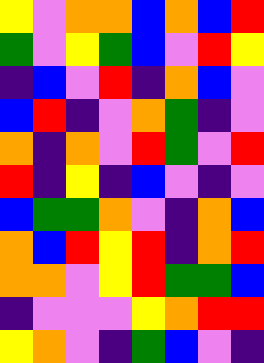[["yellow", "violet", "orange", "orange", "blue", "orange", "blue", "red"], ["green", "violet", "yellow", "green", "blue", "violet", "red", "yellow"], ["indigo", "blue", "violet", "red", "indigo", "orange", "blue", "violet"], ["blue", "red", "indigo", "violet", "orange", "green", "indigo", "violet"], ["orange", "indigo", "orange", "violet", "red", "green", "violet", "red"], ["red", "indigo", "yellow", "indigo", "blue", "violet", "indigo", "violet"], ["blue", "green", "green", "orange", "violet", "indigo", "orange", "blue"], ["orange", "blue", "red", "yellow", "red", "indigo", "orange", "red"], ["orange", "orange", "violet", "yellow", "red", "green", "green", "blue"], ["indigo", "violet", "violet", "violet", "yellow", "orange", "red", "red"], ["yellow", "orange", "violet", "indigo", "green", "blue", "violet", "indigo"]]